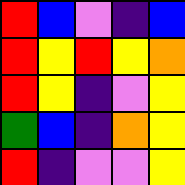[["red", "blue", "violet", "indigo", "blue"], ["red", "yellow", "red", "yellow", "orange"], ["red", "yellow", "indigo", "violet", "yellow"], ["green", "blue", "indigo", "orange", "yellow"], ["red", "indigo", "violet", "violet", "yellow"]]